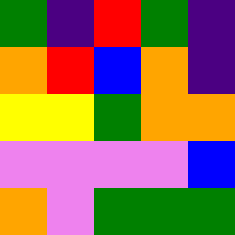[["green", "indigo", "red", "green", "indigo"], ["orange", "red", "blue", "orange", "indigo"], ["yellow", "yellow", "green", "orange", "orange"], ["violet", "violet", "violet", "violet", "blue"], ["orange", "violet", "green", "green", "green"]]